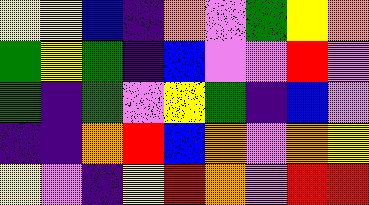[["yellow", "yellow", "blue", "indigo", "orange", "violet", "green", "yellow", "orange"], ["green", "yellow", "green", "indigo", "blue", "violet", "violet", "red", "violet"], ["green", "indigo", "green", "violet", "yellow", "green", "indigo", "blue", "violet"], ["indigo", "indigo", "orange", "red", "blue", "orange", "violet", "orange", "yellow"], ["yellow", "violet", "indigo", "yellow", "red", "orange", "violet", "red", "red"]]